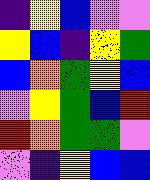[["indigo", "yellow", "blue", "violet", "violet"], ["yellow", "blue", "indigo", "yellow", "green"], ["blue", "orange", "green", "yellow", "blue"], ["violet", "yellow", "green", "blue", "red"], ["red", "orange", "green", "green", "violet"], ["violet", "indigo", "yellow", "blue", "blue"]]